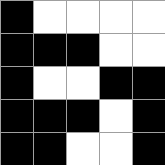[["black", "white", "white", "white", "white"], ["black", "black", "black", "white", "white"], ["black", "white", "white", "black", "black"], ["black", "black", "black", "white", "black"], ["black", "black", "white", "white", "black"]]